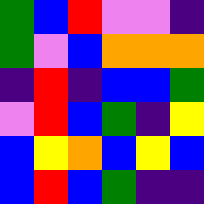[["green", "blue", "red", "violet", "violet", "indigo"], ["green", "violet", "blue", "orange", "orange", "orange"], ["indigo", "red", "indigo", "blue", "blue", "green"], ["violet", "red", "blue", "green", "indigo", "yellow"], ["blue", "yellow", "orange", "blue", "yellow", "blue"], ["blue", "red", "blue", "green", "indigo", "indigo"]]